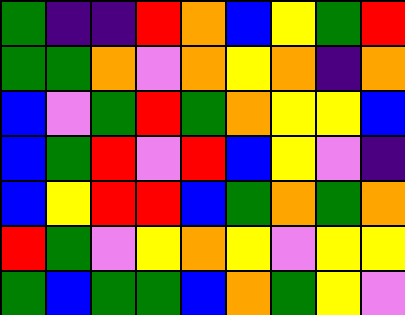[["green", "indigo", "indigo", "red", "orange", "blue", "yellow", "green", "red"], ["green", "green", "orange", "violet", "orange", "yellow", "orange", "indigo", "orange"], ["blue", "violet", "green", "red", "green", "orange", "yellow", "yellow", "blue"], ["blue", "green", "red", "violet", "red", "blue", "yellow", "violet", "indigo"], ["blue", "yellow", "red", "red", "blue", "green", "orange", "green", "orange"], ["red", "green", "violet", "yellow", "orange", "yellow", "violet", "yellow", "yellow"], ["green", "blue", "green", "green", "blue", "orange", "green", "yellow", "violet"]]